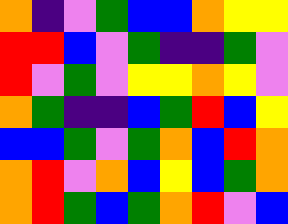[["orange", "indigo", "violet", "green", "blue", "blue", "orange", "yellow", "yellow"], ["red", "red", "blue", "violet", "green", "indigo", "indigo", "green", "violet"], ["red", "violet", "green", "violet", "yellow", "yellow", "orange", "yellow", "violet"], ["orange", "green", "indigo", "indigo", "blue", "green", "red", "blue", "yellow"], ["blue", "blue", "green", "violet", "green", "orange", "blue", "red", "orange"], ["orange", "red", "violet", "orange", "blue", "yellow", "blue", "green", "orange"], ["orange", "red", "green", "blue", "green", "orange", "red", "violet", "blue"]]